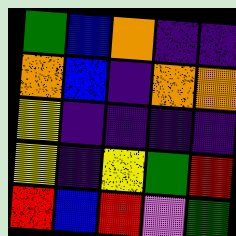[["green", "blue", "orange", "indigo", "indigo"], ["orange", "blue", "indigo", "orange", "orange"], ["yellow", "indigo", "indigo", "indigo", "indigo"], ["yellow", "indigo", "yellow", "green", "red"], ["red", "blue", "red", "violet", "green"]]